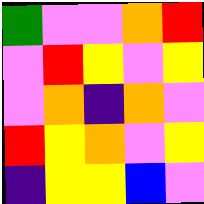[["green", "violet", "violet", "orange", "red"], ["violet", "red", "yellow", "violet", "yellow"], ["violet", "orange", "indigo", "orange", "violet"], ["red", "yellow", "orange", "violet", "yellow"], ["indigo", "yellow", "yellow", "blue", "violet"]]